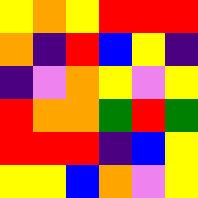[["yellow", "orange", "yellow", "red", "red", "red"], ["orange", "indigo", "red", "blue", "yellow", "indigo"], ["indigo", "violet", "orange", "yellow", "violet", "yellow"], ["red", "orange", "orange", "green", "red", "green"], ["red", "red", "red", "indigo", "blue", "yellow"], ["yellow", "yellow", "blue", "orange", "violet", "yellow"]]